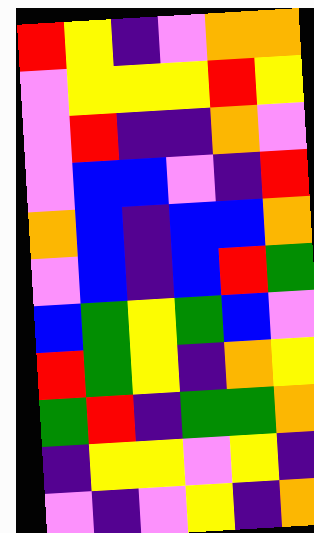[["red", "yellow", "indigo", "violet", "orange", "orange"], ["violet", "yellow", "yellow", "yellow", "red", "yellow"], ["violet", "red", "indigo", "indigo", "orange", "violet"], ["violet", "blue", "blue", "violet", "indigo", "red"], ["orange", "blue", "indigo", "blue", "blue", "orange"], ["violet", "blue", "indigo", "blue", "red", "green"], ["blue", "green", "yellow", "green", "blue", "violet"], ["red", "green", "yellow", "indigo", "orange", "yellow"], ["green", "red", "indigo", "green", "green", "orange"], ["indigo", "yellow", "yellow", "violet", "yellow", "indigo"], ["violet", "indigo", "violet", "yellow", "indigo", "orange"]]